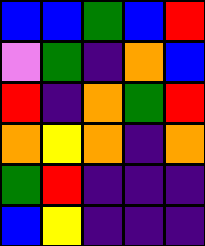[["blue", "blue", "green", "blue", "red"], ["violet", "green", "indigo", "orange", "blue"], ["red", "indigo", "orange", "green", "red"], ["orange", "yellow", "orange", "indigo", "orange"], ["green", "red", "indigo", "indigo", "indigo"], ["blue", "yellow", "indigo", "indigo", "indigo"]]